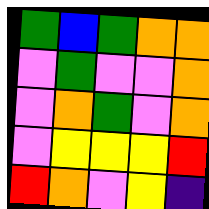[["green", "blue", "green", "orange", "orange"], ["violet", "green", "violet", "violet", "orange"], ["violet", "orange", "green", "violet", "orange"], ["violet", "yellow", "yellow", "yellow", "red"], ["red", "orange", "violet", "yellow", "indigo"]]